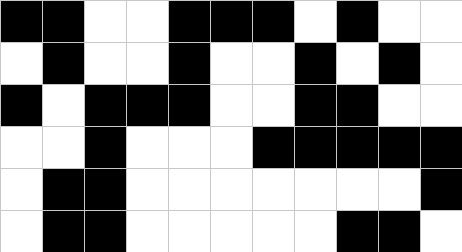[["black", "black", "white", "white", "black", "black", "black", "white", "black", "white", "white"], ["white", "black", "white", "white", "black", "white", "white", "black", "white", "black", "white"], ["black", "white", "black", "black", "black", "white", "white", "black", "black", "white", "white"], ["white", "white", "black", "white", "white", "white", "black", "black", "black", "black", "black"], ["white", "black", "black", "white", "white", "white", "white", "white", "white", "white", "black"], ["white", "black", "black", "white", "white", "white", "white", "white", "black", "black", "white"]]